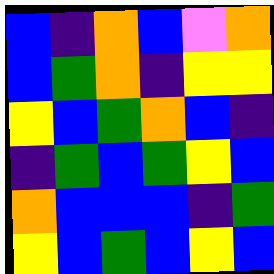[["blue", "indigo", "orange", "blue", "violet", "orange"], ["blue", "green", "orange", "indigo", "yellow", "yellow"], ["yellow", "blue", "green", "orange", "blue", "indigo"], ["indigo", "green", "blue", "green", "yellow", "blue"], ["orange", "blue", "blue", "blue", "indigo", "green"], ["yellow", "blue", "green", "blue", "yellow", "blue"]]